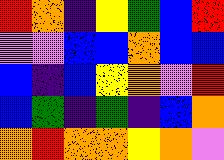[["red", "orange", "indigo", "yellow", "green", "blue", "red"], ["violet", "violet", "blue", "blue", "orange", "blue", "blue"], ["blue", "indigo", "blue", "yellow", "orange", "violet", "red"], ["blue", "green", "indigo", "green", "indigo", "blue", "orange"], ["orange", "red", "orange", "orange", "yellow", "orange", "violet"]]